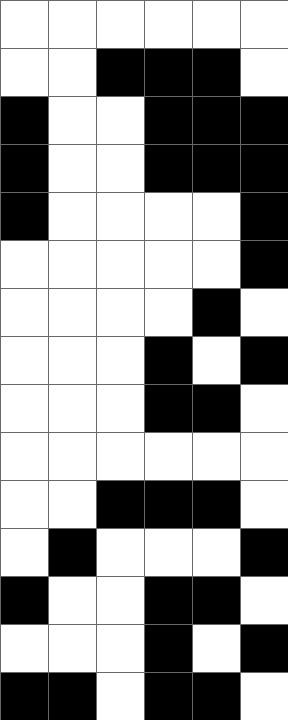[["white", "white", "white", "white", "white", "white"], ["white", "white", "black", "black", "black", "white"], ["black", "white", "white", "black", "black", "black"], ["black", "white", "white", "black", "black", "black"], ["black", "white", "white", "white", "white", "black"], ["white", "white", "white", "white", "white", "black"], ["white", "white", "white", "white", "black", "white"], ["white", "white", "white", "black", "white", "black"], ["white", "white", "white", "black", "black", "white"], ["white", "white", "white", "white", "white", "white"], ["white", "white", "black", "black", "black", "white"], ["white", "black", "white", "white", "white", "black"], ["black", "white", "white", "black", "black", "white"], ["white", "white", "white", "black", "white", "black"], ["black", "black", "white", "black", "black", "white"]]